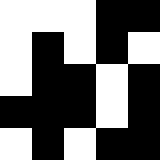[["white", "white", "white", "black", "black"], ["white", "black", "white", "black", "white"], ["white", "black", "black", "white", "black"], ["black", "black", "black", "white", "black"], ["white", "black", "white", "black", "black"]]